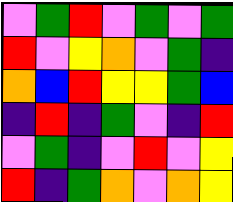[["violet", "green", "red", "violet", "green", "violet", "green"], ["red", "violet", "yellow", "orange", "violet", "green", "indigo"], ["orange", "blue", "red", "yellow", "yellow", "green", "blue"], ["indigo", "red", "indigo", "green", "violet", "indigo", "red"], ["violet", "green", "indigo", "violet", "red", "violet", "yellow"], ["red", "indigo", "green", "orange", "violet", "orange", "yellow"]]